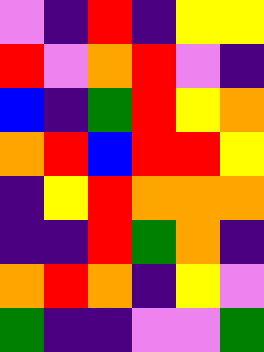[["violet", "indigo", "red", "indigo", "yellow", "yellow"], ["red", "violet", "orange", "red", "violet", "indigo"], ["blue", "indigo", "green", "red", "yellow", "orange"], ["orange", "red", "blue", "red", "red", "yellow"], ["indigo", "yellow", "red", "orange", "orange", "orange"], ["indigo", "indigo", "red", "green", "orange", "indigo"], ["orange", "red", "orange", "indigo", "yellow", "violet"], ["green", "indigo", "indigo", "violet", "violet", "green"]]